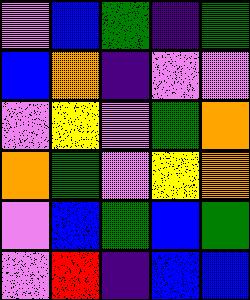[["violet", "blue", "green", "indigo", "green"], ["blue", "orange", "indigo", "violet", "violet"], ["violet", "yellow", "violet", "green", "orange"], ["orange", "green", "violet", "yellow", "orange"], ["violet", "blue", "green", "blue", "green"], ["violet", "red", "indigo", "blue", "blue"]]